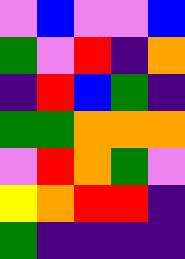[["violet", "blue", "violet", "violet", "blue"], ["green", "violet", "red", "indigo", "orange"], ["indigo", "red", "blue", "green", "indigo"], ["green", "green", "orange", "orange", "orange"], ["violet", "red", "orange", "green", "violet"], ["yellow", "orange", "red", "red", "indigo"], ["green", "indigo", "indigo", "indigo", "indigo"]]